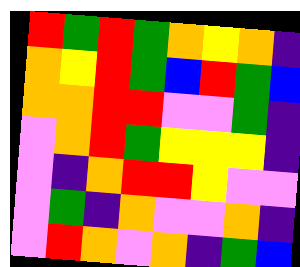[["red", "green", "red", "green", "orange", "yellow", "orange", "indigo"], ["orange", "yellow", "red", "green", "blue", "red", "green", "blue"], ["orange", "orange", "red", "red", "violet", "violet", "green", "indigo"], ["violet", "orange", "red", "green", "yellow", "yellow", "yellow", "indigo"], ["violet", "indigo", "orange", "red", "red", "yellow", "violet", "violet"], ["violet", "green", "indigo", "orange", "violet", "violet", "orange", "indigo"], ["violet", "red", "orange", "violet", "orange", "indigo", "green", "blue"]]